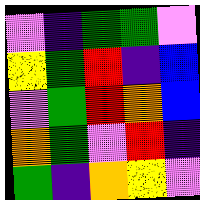[["violet", "indigo", "green", "green", "violet"], ["yellow", "green", "red", "indigo", "blue"], ["violet", "green", "red", "orange", "blue"], ["orange", "green", "violet", "red", "indigo"], ["green", "indigo", "orange", "yellow", "violet"]]